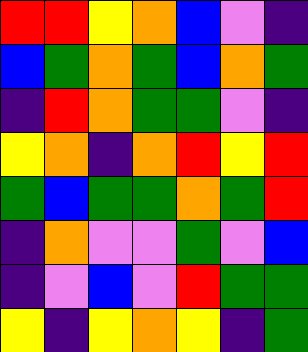[["red", "red", "yellow", "orange", "blue", "violet", "indigo"], ["blue", "green", "orange", "green", "blue", "orange", "green"], ["indigo", "red", "orange", "green", "green", "violet", "indigo"], ["yellow", "orange", "indigo", "orange", "red", "yellow", "red"], ["green", "blue", "green", "green", "orange", "green", "red"], ["indigo", "orange", "violet", "violet", "green", "violet", "blue"], ["indigo", "violet", "blue", "violet", "red", "green", "green"], ["yellow", "indigo", "yellow", "orange", "yellow", "indigo", "green"]]